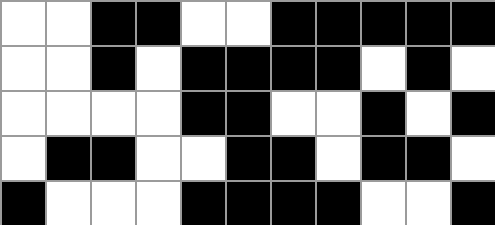[["white", "white", "black", "black", "white", "white", "black", "black", "black", "black", "black"], ["white", "white", "black", "white", "black", "black", "black", "black", "white", "black", "white"], ["white", "white", "white", "white", "black", "black", "white", "white", "black", "white", "black"], ["white", "black", "black", "white", "white", "black", "black", "white", "black", "black", "white"], ["black", "white", "white", "white", "black", "black", "black", "black", "white", "white", "black"]]